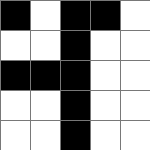[["black", "white", "black", "black", "white"], ["white", "white", "black", "white", "white"], ["black", "black", "black", "white", "white"], ["white", "white", "black", "white", "white"], ["white", "white", "black", "white", "white"]]